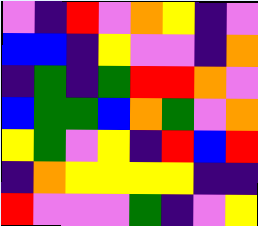[["violet", "indigo", "red", "violet", "orange", "yellow", "indigo", "violet"], ["blue", "blue", "indigo", "yellow", "violet", "violet", "indigo", "orange"], ["indigo", "green", "indigo", "green", "red", "red", "orange", "violet"], ["blue", "green", "green", "blue", "orange", "green", "violet", "orange"], ["yellow", "green", "violet", "yellow", "indigo", "red", "blue", "red"], ["indigo", "orange", "yellow", "yellow", "yellow", "yellow", "indigo", "indigo"], ["red", "violet", "violet", "violet", "green", "indigo", "violet", "yellow"]]